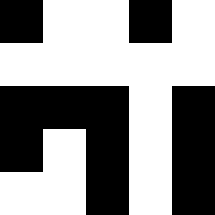[["black", "white", "white", "black", "white"], ["white", "white", "white", "white", "white"], ["black", "black", "black", "white", "black"], ["black", "white", "black", "white", "black"], ["white", "white", "black", "white", "black"]]